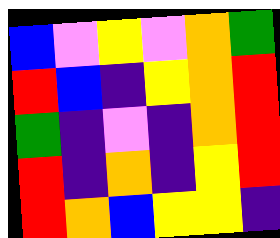[["blue", "violet", "yellow", "violet", "orange", "green"], ["red", "blue", "indigo", "yellow", "orange", "red"], ["green", "indigo", "violet", "indigo", "orange", "red"], ["red", "indigo", "orange", "indigo", "yellow", "red"], ["red", "orange", "blue", "yellow", "yellow", "indigo"]]